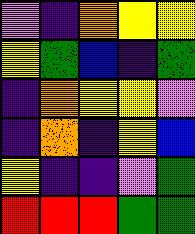[["violet", "indigo", "orange", "yellow", "yellow"], ["yellow", "green", "blue", "indigo", "green"], ["indigo", "orange", "yellow", "yellow", "violet"], ["indigo", "orange", "indigo", "yellow", "blue"], ["yellow", "indigo", "indigo", "violet", "green"], ["red", "red", "red", "green", "green"]]